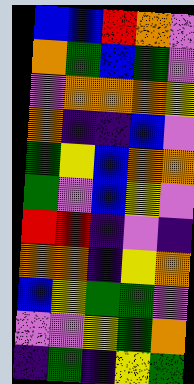[["blue", "blue", "red", "orange", "violet"], ["orange", "green", "blue", "green", "violet"], ["violet", "orange", "orange", "orange", "yellow"], ["orange", "indigo", "indigo", "blue", "violet"], ["green", "yellow", "blue", "orange", "orange"], ["green", "violet", "blue", "yellow", "violet"], ["red", "red", "indigo", "violet", "indigo"], ["orange", "orange", "indigo", "yellow", "orange"], ["blue", "yellow", "green", "green", "violet"], ["violet", "violet", "yellow", "green", "orange"], ["indigo", "green", "indigo", "yellow", "green"]]